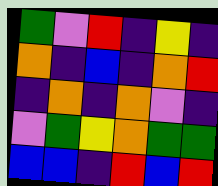[["green", "violet", "red", "indigo", "yellow", "indigo"], ["orange", "indigo", "blue", "indigo", "orange", "red"], ["indigo", "orange", "indigo", "orange", "violet", "indigo"], ["violet", "green", "yellow", "orange", "green", "green"], ["blue", "blue", "indigo", "red", "blue", "red"]]